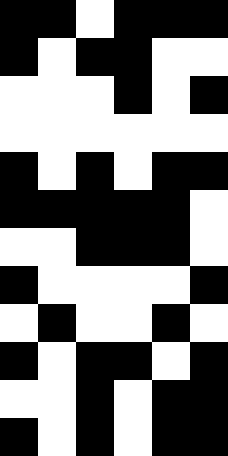[["black", "black", "white", "black", "black", "black"], ["black", "white", "black", "black", "white", "white"], ["white", "white", "white", "black", "white", "black"], ["white", "white", "white", "white", "white", "white"], ["black", "white", "black", "white", "black", "black"], ["black", "black", "black", "black", "black", "white"], ["white", "white", "black", "black", "black", "white"], ["black", "white", "white", "white", "white", "black"], ["white", "black", "white", "white", "black", "white"], ["black", "white", "black", "black", "white", "black"], ["white", "white", "black", "white", "black", "black"], ["black", "white", "black", "white", "black", "black"]]